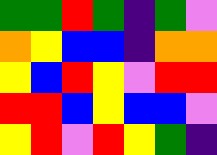[["green", "green", "red", "green", "indigo", "green", "violet"], ["orange", "yellow", "blue", "blue", "indigo", "orange", "orange"], ["yellow", "blue", "red", "yellow", "violet", "red", "red"], ["red", "red", "blue", "yellow", "blue", "blue", "violet"], ["yellow", "red", "violet", "red", "yellow", "green", "indigo"]]